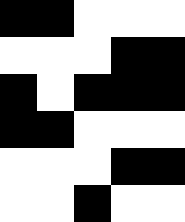[["black", "black", "white", "white", "white"], ["white", "white", "white", "black", "black"], ["black", "white", "black", "black", "black"], ["black", "black", "white", "white", "white"], ["white", "white", "white", "black", "black"], ["white", "white", "black", "white", "white"]]